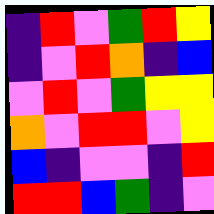[["indigo", "red", "violet", "green", "red", "yellow"], ["indigo", "violet", "red", "orange", "indigo", "blue"], ["violet", "red", "violet", "green", "yellow", "yellow"], ["orange", "violet", "red", "red", "violet", "yellow"], ["blue", "indigo", "violet", "violet", "indigo", "red"], ["red", "red", "blue", "green", "indigo", "violet"]]